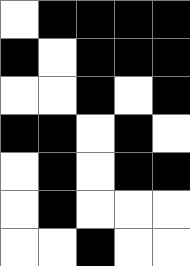[["white", "black", "black", "black", "black"], ["black", "white", "black", "black", "black"], ["white", "white", "black", "white", "black"], ["black", "black", "white", "black", "white"], ["white", "black", "white", "black", "black"], ["white", "black", "white", "white", "white"], ["white", "white", "black", "white", "white"]]